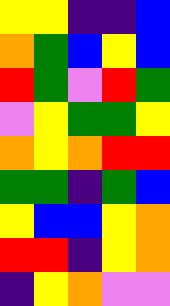[["yellow", "yellow", "indigo", "indigo", "blue"], ["orange", "green", "blue", "yellow", "blue"], ["red", "green", "violet", "red", "green"], ["violet", "yellow", "green", "green", "yellow"], ["orange", "yellow", "orange", "red", "red"], ["green", "green", "indigo", "green", "blue"], ["yellow", "blue", "blue", "yellow", "orange"], ["red", "red", "indigo", "yellow", "orange"], ["indigo", "yellow", "orange", "violet", "violet"]]